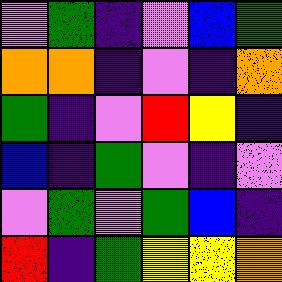[["violet", "green", "indigo", "violet", "blue", "green"], ["orange", "orange", "indigo", "violet", "indigo", "orange"], ["green", "indigo", "violet", "red", "yellow", "indigo"], ["blue", "indigo", "green", "violet", "indigo", "violet"], ["violet", "green", "violet", "green", "blue", "indigo"], ["red", "indigo", "green", "yellow", "yellow", "orange"]]